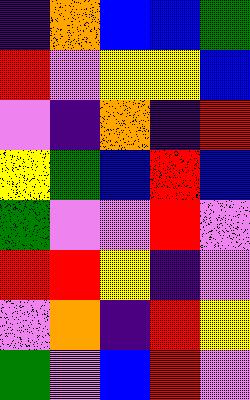[["indigo", "orange", "blue", "blue", "green"], ["red", "violet", "yellow", "yellow", "blue"], ["violet", "indigo", "orange", "indigo", "red"], ["yellow", "green", "blue", "red", "blue"], ["green", "violet", "violet", "red", "violet"], ["red", "red", "yellow", "indigo", "violet"], ["violet", "orange", "indigo", "red", "yellow"], ["green", "violet", "blue", "red", "violet"]]